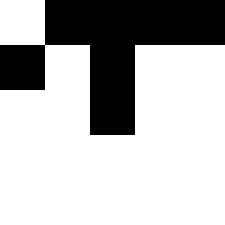[["white", "black", "black", "black", "black"], ["black", "white", "black", "white", "white"], ["white", "white", "black", "white", "white"], ["white", "white", "white", "white", "white"], ["white", "white", "white", "white", "white"]]